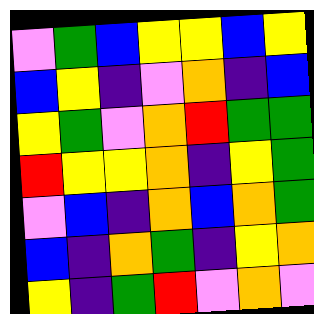[["violet", "green", "blue", "yellow", "yellow", "blue", "yellow"], ["blue", "yellow", "indigo", "violet", "orange", "indigo", "blue"], ["yellow", "green", "violet", "orange", "red", "green", "green"], ["red", "yellow", "yellow", "orange", "indigo", "yellow", "green"], ["violet", "blue", "indigo", "orange", "blue", "orange", "green"], ["blue", "indigo", "orange", "green", "indigo", "yellow", "orange"], ["yellow", "indigo", "green", "red", "violet", "orange", "violet"]]